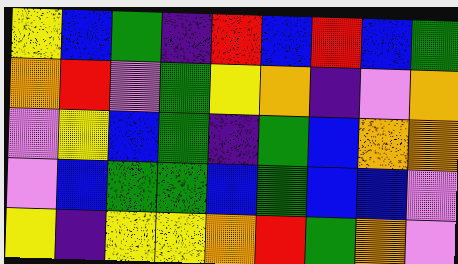[["yellow", "blue", "green", "indigo", "red", "blue", "red", "blue", "green"], ["orange", "red", "violet", "green", "yellow", "orange", "indigo", "violet", "orange"], ["violet", "yellow", "blue", "green", "indigo", "green", "blue", "orange", "orange"], ["violet", "blue", "green", "green", "blue", "green", "blue", "blue", "violet"], ["yellow", "indigo", "yellow", "yellow", "orange", "red", "green", "orange", "violet"]]